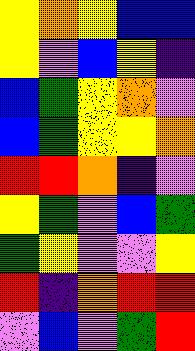[["yellow", "orange", "yellow", "blue", "blue"], ["yellow", "violet", "blue", "yellow", "indigo"], ["blue", "green", "yellow", "orange", "violet"], ["blue", "green", "yellow", "yellow", "orange"], ["red", "red", "orange", "indigo", "violet"], ["yellow", "green", "violet", "blue", "green"], ["green", "yellow", "violet", "violet", "yellow"], ["red", "indigo", "orange", "red", "red"], ["violet", "blue", "violet", "green", "red"]]